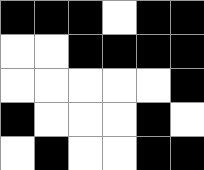[["black", "black", "black", "white", "black", "black"], ["white", "white", "black", "black", "black", "black"], ["white", "white", "white", "white", "white", "black"], ["black", "white", "white", "white", "black", "white"], ["white", "black", "white", "white", "black", "black"]]